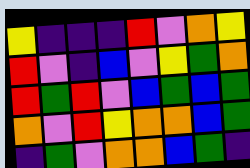[["yellow", "indigo", "indigo", "indigo", "red", "violet", "orange", "yellow"], ["red", "violet", "indigo", "blue", "violet", "yellow", "green", "orange"], ["red", "green", "red", "violet", "blue", "green", "blue", "green"], ["orange", "violet", "red", "yellow", "orange", "orange", "blue", "green"], ["indigo", "green", "violet", "orange", "orange", "blue", "green", "indigo"]]